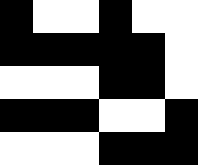[["black", "white", "white", "black", "white", "white"], ["black", "black", "black", "black", "black", "white"], ["white", "white", "white", "black", "black", "white"], ["black", "black", "black", "white", "white", "black"], ["white", "white", "white", "black", "black", "black"]]